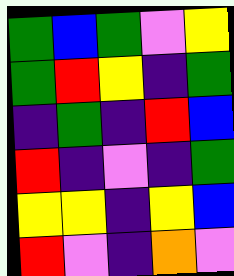[["green", "blue", "green", "violet", "yellow"], ["green", "red", "yellow", "indigo", "green"], ["indigo", "green", "indigo", "red", "blue"], ["red", "indigo", "violet", "indigo", "green"], ["yellow", "yellow", "indigo", "yellow", "blue"], ["red", "violet", "indigo", "orange", "violet"]]